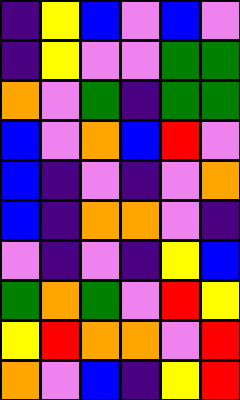[["indigo", "yellow", "blue", "violet", "blue", "violet"], ["indigo", "yellow", "violet", "violet", "green", "green"], ["orange", "violet", "green", "indigo", "green", "green"], ["blue", "violet", "orange", "blue", "red", "violet"], ["blue", "indigo", "violet", "indigo", "violet", "orange"], ["blue", "indigo", "orange", "orange", "violet", "indigo"], ["violet", "indigo", "violet", "indigo", "yellow", "blue"], ["green", "orange", "green", "violet", "red", "yellow"], ["yellow", "red", "orange", "orange", "violet", "red"], ["orange", "violet", "blue", "indigo", "yellow", "red"]]